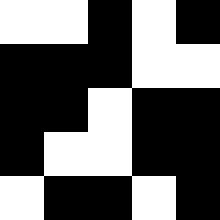[["white", "white", "black", "white", "black"], ["black", "black", "black", "white", "white"], ["black", "black", "white", "black", "black"], ["black", "white", "white", "black", "black"], ["white", "black", "black", "white", "black"]]